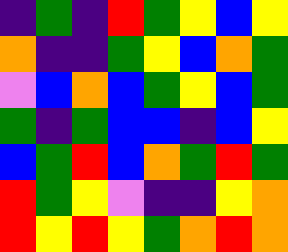[["indigo", "green", "indigo", "red", "green", "yellow", "blue", "yellow"], ["orange", "indigo", "indigo", "green", "yellow", "blue", "orange", "green"], ["violet", "blue", "orange", "blue", "green", "yellow", "blue", "green"], ["green", "indigo", "green", "blue", "blue", "indigo", "blue", "yellow"], ["blue", "green", "red", "blue", "orange", "green", "red", "green"], ["red", "green", "yellow", "violet", "indigo", "indigo", "yellow", "orange"], ["red", "yellow", "red", "yellow", "green", "orange", "red", "orange"]]